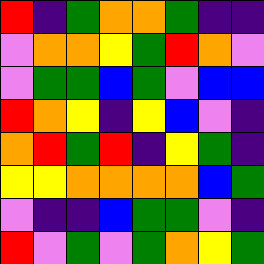[["red", "indigo", "green", "orange", "orange", "green", "indigo", "indigo"], ["violet", "orange", "orange", "yellow", "green", "red", "orange", "violet"], ["violet", "green", "green", "blue", "green", "violet", "blue", "blue"], ["red", "orange", "yellow", "indigo", "yellow", "blue", "violet", "indigo"], ["orange", "red", "green", "red", "indigo", "yellow", "green", "indigo"], ["yellow", "yellow", "orange", "orange", "orange", "orange", "blue", "green"], ["violet", "indigo", "indigo", "blue", "green", "green", "violet", "indigo"], ["red", "violet", "green", "violet", "green", "orange", "yellow", "green"]]